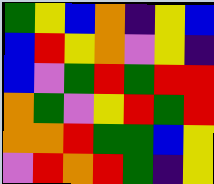[["green", "yellow", "blue", "orange", "indigo", "yellow", "blue"], ["blue", "red", "yellow", "orange", "violet", "yellow", "indigo"], ["blue", "violet", "green", "red", "green", "red", "red"], ["orange", "green", "violet", "yellow", "red", "green", "red"], ["orange", "orange", "red", "green", "green", "blue", "yellow"], ["violet", "red", "orange", "red", "green", "indigo", "yellow"]]